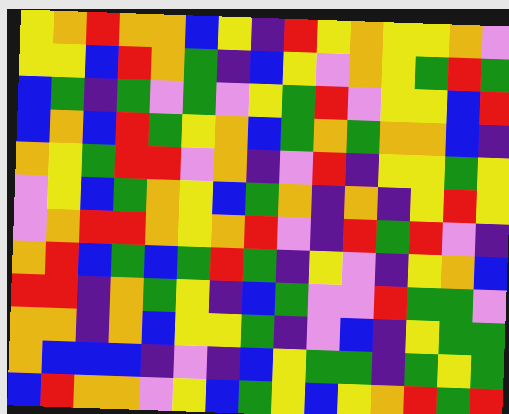[["yellow", "orange", "red", "orange", "orange", "blue", "yellow", "indigo", "red", "yellow", "orange", "yellow", "yellow", "orange", "violet"], ["yellow", "yellow", "blue", "red", "orange", "green", "indigo", "blue", "yellow", "violet", "orange", "yellow", "green", "red", "green"], ["blue", "green", "indigo", "green", "violet", "green", "violet", "yellow", "green", "red", "violet", "yellow", "yellow", "blue", "red"], ["blue", "orange", "blue", "red", "green", "yellow", "orange", "blue", "green", "orange", "green", "orange", "orange", "blue", "indigo"], ["orange", "yellow", "green", "red", "red", "violet", "orange", "indigo", "violet", "red", "indigo", "yellow", "yellow", "green", "yellow"], ["violet", "yellow", "blue", "green", "orange", "yellow", "blue", "green", "orange", "indigo", "orange", "indigo", "yellow", "red", "yellow"], ["violet", "orange", "red", "red", "orange", "yellow", "orange", "red", "violet", "indigo", "red", "green", "red", "violet", "indigo"], ["orange", "red", "blue", "green", "blue", "green", "red", "green", "indigo", "yellow", "violet", "indigo", "yellow", "orange", "blue"], ["red", "red", "indigo", "orange", "green", "yellow", "indigo", "blue", "green", "violet", "violet", "red", "green", "green", "violet"], ["orange", "orange", "indigo", "orange", "blue", "yellow", "yellow", "green", "indigo", "violet", "blue", "indigo", "yellow", "green", "green"], ["orange", "blue", "blue", "blue", "indigo", "violet", "indigo", "blue", "yellow", "green", "green", "indigo", "green", "yellow", "green"], ["blue", "red", "orange", "orange", "violet", "yellow", "blue", "green", "yellow", "blue", "yellow", "orange", "red", "green", "red"]]